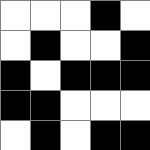[["white", "white", "white", "black", "white"], ["white", "black", "white", "white", "black"], ["black", "white", "black", "black", "black"], ["black", "black", "white", "white", "white"], ["white", "black", "white", "black", "black"]]